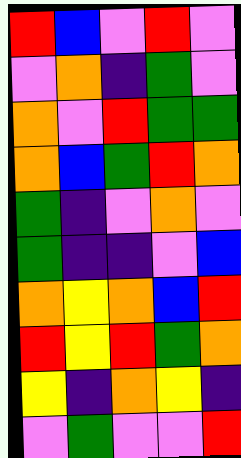[["red", "blue", "violet", "red", "violet"], ["violet", "orange", "indigo", "green", "violet"], ["orange", "violet", "red", "green", "green"], ["orange", "blue", "green", "red", "orange"], ["green", "indigo", "violet", "orange", "violet"], ["green", "indigo", "indigo", "violet", "blue"], ["orange", "yellow", "orange", "blue", "red"], ["red", "yellow", "red", "green", "orange"], ["yellow", "indigo", "orange", "yellow", "indigo"], ["violet", "green", "violet", "violet", "red"]]